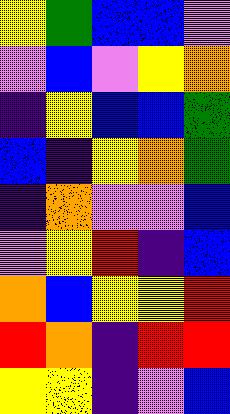[["yellow", "green", "blue", "blue", "violet"], ["violet", "blue", "violet", "yellow", "orange"], ["indigo", "yellow", "blue", "blue", "green"], ["blue", "indigo", "yellow", "orange", "green"], ["indigo", "orange", "violet", "violet", "blue"], ["violet", "yellow", "red", "indigo", "blue"], ["orange", "blue", "yellow", "yellow", "red"], ["red", "orange", "indigo", "red", "red"], ["yellow", "yellow", "indigo", "violet", "blue"]]